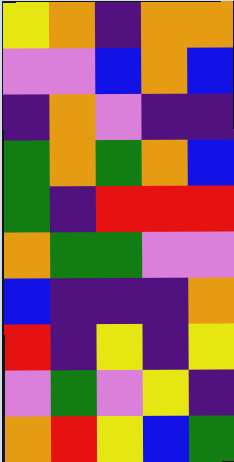[["yellow", "orange", "indigo", "orange", "orange"], ["violet", "violet", "blue", "orange", "blue"], ["indigo", "orange", "violet", "indigo", "indigo"], ["green", "orange", "green", "orange", "blue"], ["green", "indigo", "red", "red", "red"], ["orange", "green", "green", "violet", "violet"], ["blue", "indigo", "indigo", "indigo", "orange"], ["red", "indigo", "yellow", "indigo", "yellow"], ["violet", "green", "violet", "yellow", "indigo"], ["orange", "red", "yellow", "blue", "green"]]